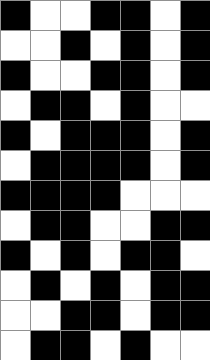[["black", "white", "white", "black", "black", "white", "black"], ["white", "white", "black", "white", "black", "white", "black"], ["black", "white", "white", "black", "black", "white", "black"], ["white", "black", "black", "white", "black", "white", "white"], ["black", "white", "black", "black", "black", "white", "black"], ["white", "black", "black", "black", "black", "white", "black"], ["black", "black", "black", "black", "white", "white", "white"], ["white", "black", "black", "white", "white", "black", "black"], ["black", "white", "black", "white", "black", "black", "white"], ["white", "black", "white", "black", "white", "black", "black"], ["white", "white", "black", "black", "white", "black", "black"], ["white", "black", "black", "white", "black", "white", "white"]]